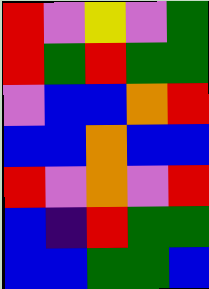[["red", "violet", "yellow", "violet", "green"], ["red", "green", "red", "green", "green"], ["violet", "blue", "blue", "orange", "red"], ["blue", "blue", "orange", "blue", "blue"], ["red", "violet", "orange", "violet", "red"], ["blue", "indigo", "red", "green", "green"], ["blue", "blue", "green", "green", "blue"]]